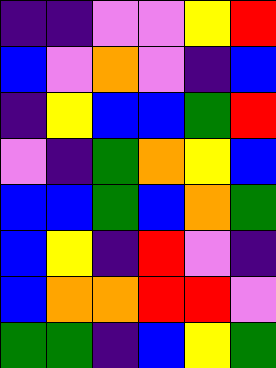[["indigo", "indigo", "violet", "violet", "yellow", "red"], ["blue", "violet", "orange", "violet", "indigo", "blue"], ["indigo", "yellow", "blue", "blue", "green", "red"], ["violet", "indigo", "green", "orange", "yellow", "blue"], ["blue", "blue", "green", "blue", "orange", "green"], ["blue", "yellow", "indigo", "red", "violet", "indigo"], ["blue", "orange", "orange", "red", "red", "violet"], ["green", "green", "indigo", "blue", "yellow", "green"]]